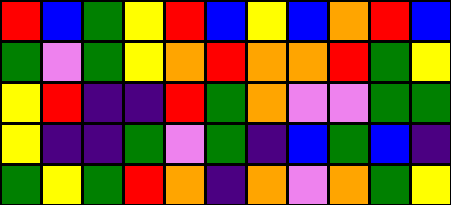[["red", "blue", "green", "yellow", "red", "blue", "yellow", "blue", "orange", "red", "blue"], ["green", "violet", "green", "yellow", "orange", "red", "orange", "orange", "red", "green", "yellow"], ["yellow", "red", "indigo", "indigo", "red", "green", "orange", "violet", "violet", "green", "green"], ["yellow", "indigo", "indigo", "green", "violet", "green", "indigo", "blue", "green", "blue", "indigo"], ["green", "yellow", "green", "red", "orange", "indigo", "orange", "violet", "orange", "green", "yellow"]]